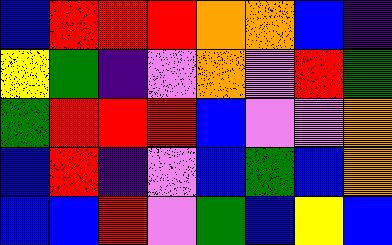[["blue", "red", "red", "red", "orange", "orange", "blue", "indigo"], ["yellow", "green", "indigo", "violet", "orange", "violet", "red", "green"], ["green", "red", "red", "red", "blue", "violet", "violet", "orange"], ["blue", "red", "indigo", "violet", "blue", "green", "blue", "orange"], ["blue", "blue", "red", "violet", "green", "blue", "yellow", "blue"]]